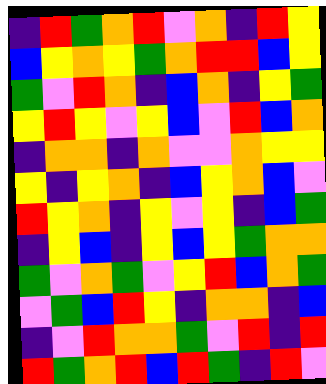[["indigo", "red", "green", "orange", "red", "violet", "orange", "indigo", "red", "yellow"], ["blue", "yellow", "orange", "yellow", "green", "orange", "red", "red", "blue", "yellow"], ["green", "violet", "red", "orange", "indigo", "blue", "orange", "indigo", "yellow", "green"], ["yellow", "red", "yellow", "violet", "yellow", "blue", "violet", "red", "blue", "orange"], ["indigo", "orange", "orange", "indigo", "orange", "violet", "violet", "orange", "yellow", "yellow"], ["yellow", "indigo", "yellow", "orange", "indigo", "blue", "yellow", "orange", "blue", "violet"], ["red", "yellow", "orange", "indigo", "yellow", "violet", "yellow", "indigo", "blue", "green"], ["indigo", "yellow", "blue", "indigo", "yellow", "blue", "yellow", "green", "orange", "orange"], ["green", "violet", "orange", "green", "violet", "yellow", "red", "blue", "orange", "green"], ["violet", "green", "blue", "red", "yellow", "indigo", "orange", "orange", "indigo", "blue"], ["indigo", "violet", "red", "orange", "orange", "green", "violet", "red", "indigo", "red"], ["red", "green", "orange", "red", "blue", "red", "green", "indigo", "red", "violet"]]